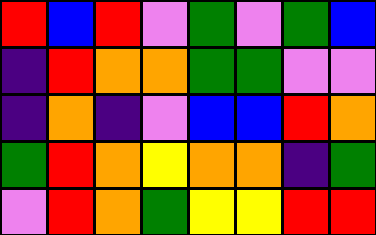[["red", "blue", "red", "violet", "green", "violet", "green", "blue"], ["indigo", "red", "orange", "orange", "green", "green", "violet", "violet"], ["indigo", "orange", "indigo", "violet", "blue", "blue", "red", "orange"], ["green", "red", "orange", "yellow", "orange", "orange", "indigo", "green"], ["violet", "red", "orange", "green", "yellow", "yellow", "red", "red"]]